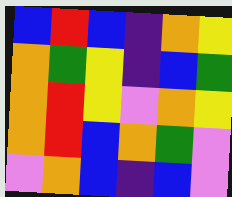[["blue", "red", "blue", "indigo", "orange", "yellow"], ["orange", "green", "yellow", "indigo", "blue", "green"], ["orange", "red", "yellow", "violet", "orange", "yellow"], ["orange", "red", "blue", "orange", "green", "violet"], ["violet", "orange", "blue", "indigo", "blue", "violet"]]